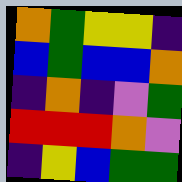[["orange", "green", "yellow", "yellow", "indigo"], ["blue", "green", "blue", "blue", "orange"], ["indigo", "orange", "indigo", "violet", "green"], ["red", "red", "red", "orange", "violet"], ["indigo", "yellow", "blue", "green", "green"]]